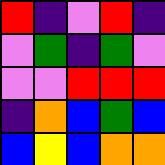[["red", "indigo", "violet", "red", "indigo"], ["violet", "green", "indigo", "green", "violet"], ["violet", "violet", "red", "red", "red"], ["indigo", "orange", "blue", "green", "blue"], ["blue", "yellow", "blue", "orange", "orange"]]